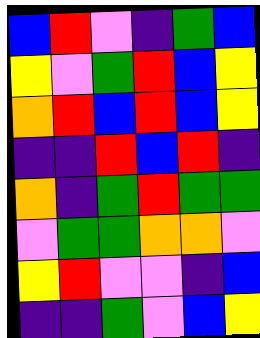[["blue", "red", "violet", "indigo", "green", "blue"], ["yellow", "violet", "green", "red", "blue", "yellow"], ["orange", "red", "blue", "red", "blue", "yellow"], ["indigo", "indigo", "red", "blue", "red", "indigo"], ["orange", "indigo", "green", "red", "green", "green"], ["violet", "green", "green", "orange", "orange", "violet"], ["yellow", "red", "violet", "violet", "indigo", "blue"], ["indigo", "indigo", "green", "violet", "blue", "yellow"]]